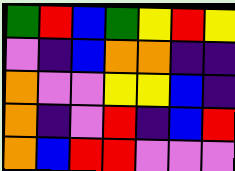[["green", "red", "blue", "green", "yellow", "red", "yellow"], ["violet", "indigo", "blue", "orange", "orange", "indigo", "indigo"], ["orange", "violet", "violet", "yellow", "yellow", "blue", "indigo"], ["orange", "indigo", "violet", "red", "indigo", "blue", "red"], ["orange", "blue", "red", "red", "violet", "violet", "violet"]]